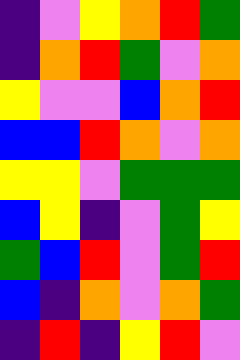[["indigo", "violet", "yellow", "orange", "red", "green"], ["indigo", "orange", "red", "green", "violet", "orange"], ["yellow", "violet", "violet", "blue", "orange", "red"], ["blue", "blue", "red", "orange", "violet", "orange"], ["yellow", "yellow", "violet", "green", "green", "green"], ["blue", "yellow", "indigo", "violet", "green", "yellow"], ["green", "blue", "red", "violet", "green", "red"], ["blue", "indigo", "orange", "violet", "orange", "green"], ["indigo", "red", "indigo", "yellow", "red", "violet"]]